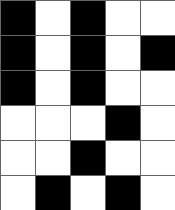[["black", "white", "black", "white", "white"], ["black", "white", "black", "white", "black"], ["black", "white", "black", "white", "white"], ["white", "white", "white", "black", "white"], ["white", "white", "black", "white", "white"], ["white", "black", "white", "black", "white"]]